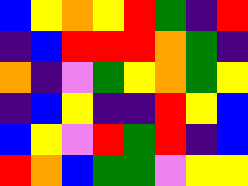[["blue", "yellow", "orange", "yellow", "red", "green", "indigo", "red"], ["indigo", "blue", "red", "red", "red", "orange", "green", "indigo"], ["orange", "indigo", "violet", "green", "yellow", "orange", "green", "yellow"], ["indigo", "blue", "yellow", "indigo", "indigo", "red", "yellow", "blue"], ["blue", "yellow", "violet", "red", "green", "red", "indigo", "blue"], ["red", "orange", "blue", "green", "green", "violet", "yellow", "yellow"]]